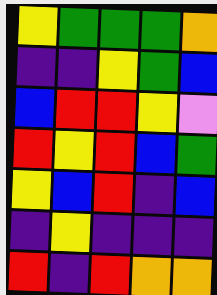[["yellow", "green", "green", "green", "orange"], ["indigo", "indigo", "yellow", "green", "blue"], ["blue", "red", "red", "yellow", "violet"], ["red", "yellow", "red", "blue", "green"], ["yellow", "blue", "red", "indigo", "blue"], ["indigo", "yellow", "indigo", "indigo", "indigo"], ["red", "indigo", "red", "orange", "orange"]]